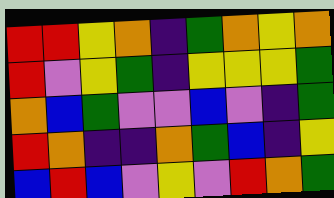[["red", "red", "yellow", "orange", "indigo", "green", "orange", "yellow", "orange"], ["red", "violet", "yellow", "green", "indigo", "yellow", "yellow", "yellow", "green"], ["orange", "blue", "green", "violet", "violet", "blue", "violet", "indigo", "green"], ["red", "orange", "indigo", "indigo", "orange", "green", "blue", "indigo", "yellow"], ["blue", "red", "blue", "violet", "yellow", "violet", "red", "orange", "green"]]